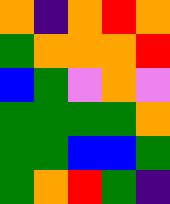[["orange", "indigo", "orange", "red", "orange"], ["green", "orange", "orange", "orange", "red"], ["blue", "green", "violet", "orange", "violet"], ["green", "green", "green", "green", "orange"], ["green", "green", "blue", "blue", "green"], ["green", "orange", "red", "green", "indigo"]]